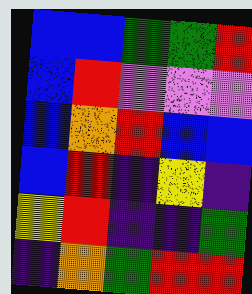[["blue", "blue", "green", "green", "red"], ["blue", "red", "violet", "violet", "violet"], ["blue", "orange", "red", "blue", "blue"], ["blue", "red", "indigo", "yellow", "indigo"], ["yellow", "red", "indigo", "indigo", "green"], ["indigo", "orange", "green", "red", "red"]]